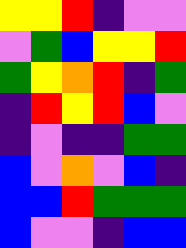[["yellow", "yellow", "red", "indigo", "violet", "violet"], ["violet", "green", "blue", "yellow", "yellow", "red"], ["green", "yellow", "orange", "red", "indigo", "green"], ["indigo", "red", "yellow", "red", "blue", "violet"], ["indigo", "violet", "indigo", "indigo", "green", "green"], ["blue", "violet", "orange", "violet", "blue", "indigo"], ["blue", "blue", "red", "green", "green", "green"], ["blue", "violet", "violet", "indigo", "blue", "blue"]]